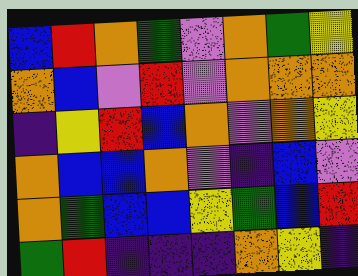[["blue", "red", "orange", "green", "violet", "orange", "green", "yellow"], ["orange", "blue", "violet", "red", "violet", "orange", "orange", "orange"], ["indigo", "yellow", "red", "blue", "orange", "violet", "orange", "yellow"], ["orange", "blue", "blue", "orange", "violet", "indigo", "blue", "violet"], ["orange", "green", "blue", "blue", "yellow", "green", "blue", "red"], ["green", "red", "indigo", "indigo", "indigo", "orange", "yellow", "indigo"]]